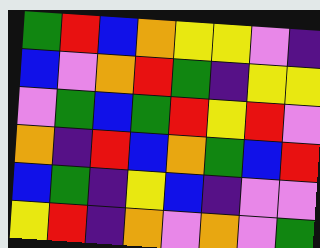[["green", "red", "blue", "orange", "yellow", "yellow", "violet", "indigo"], ["blue", "violet", "orange", "red", "green", "indigo", "yellow", "yellow"], ["violet", "green", "blue", "green", "red", "yellow", "red", "violet"], ["orange", "indigo", "red", "blue", "orange", "green", "blue", "red"], ["blue", "green", "indigo", "yellow", "blue", "indigo", "violet", "violet"], ["yellow", "red", "indigo", "orange", "violet", "orange", "violet", "green"]]